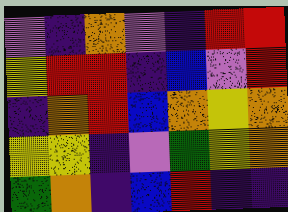[["violet", "indigo", "orange", "violet", "indigo", "red", "red"], ["yellow", "red", "red", "indigo", "blue", "violet", "red"], ["indigo", "orange", "red", "blue", "orange", "yellow", "orange"], ["yellow", "yellow", "indigo", "violet", "green", "yellow", "orange"], ["green", "orange", "indigo", "blue", "red", "indigo", "indigo"]]